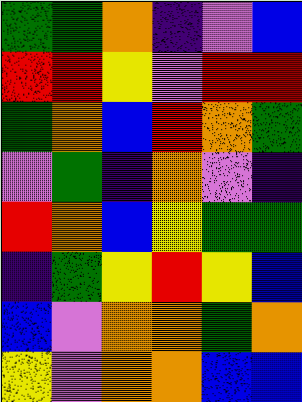[["green", "green", "orange", "indigo", "violet", "blue"], ["red", "red", "yellow", "violet", "red", "red"], ["green", "orange", "blue", "red", "orange", "green"], ["violet", "green", "indigo", "orange", "violet", "indigo"], ["red", "orange", "blue", "yellow", "green", "green"], ["indigo", "green", "yellow", "red", "yellow", "blue"], ["blue", "violet", "orange", "orange", "green", "orange"], ["yellow", "violet", "orange", "orange", "blue", "blue"]]